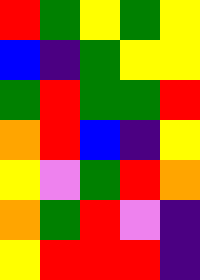[["red", "green", "yellow", "green", "yellow"], ["blue", "indigo", "green", "yellow", "yellow"], ["green", "red", "green", "green", "red"], ["orange", "red", "blue", "indigo", "yellow"], ["yellow", "violet", "green", "red", "orange"], ["orange", "green", "red", "violet", "indigo"], ["yellow", "red", "red", "red", "indigo"]]